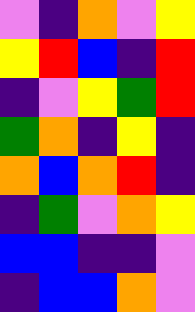[["violet", "indigo", "orange", "violet", "yellow"], ["yellow", "red", "blue", "indigo", "red"], ["indigo", "violet", "yellow", "green", "red"], ["green", "orange", "indigo", "yellow", "indigo"], ["orange", "blue", "orange", "red", "indigo"], ["indigo", "green", "violet", "orange", "yellow"], ["blue", "blue", "indigo", "indigo", "violet"], ["indigo", "blue", "blue", "orange", "violet"]]